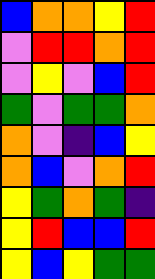[["blue", "orange", "orange", "yellow", "red"], ["violet", "red", "red", "orange", "red"], ["violet", "yellow", "violet", "blue", "red"], ["green", "violet", "green", "green", "orange"], ["orange", "violet", "indigo", "blue", "yellow"], ["orange", "blue", "violet", "orange", "red"], ["yellow", "green", "orange", "green", "indigo"], ["yellow", "red", "blue", "blue", "red"], ["yellow", "blue", "yellow", "green", "green"]]